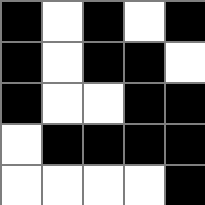[["black", "white", "black", "white", "black"], ["black", "white", "black", "black", "white"], ["black", "white", "white", "black", "black"], ["white", "black", "black", "black", "black"], ["white", "white", "white", "white", "black"]]